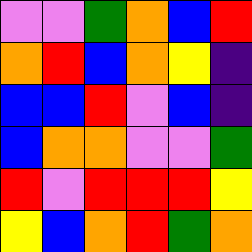[["violet", "violet", "green", "orange", "blue", "red"], ["orange", "red", "blue", "orange", "yellow", "indigo"], ["blue", "blue", "red", "violet", "blue", "indigo"], ["blue", "orange", "orange", "violet", "violet", "green"], ["red", "violet", "red", "red", "red", "yellow"], ["yellow", "blue", "orange", "red", "green", "orange"]]